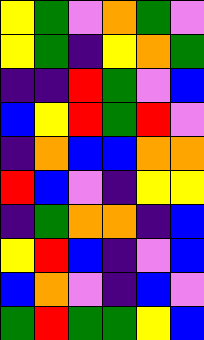[["yellow", "green", "violet", "orange", "green", "violet"], ["yellow", "green", "indigo", "yellow", "orange", "green"], ["indigo", "indigo", "red", "green", "violet", "blue"], ["blue", "yellow", "red", "green", "red", "violet"], ["indigo", "orange", "blue", "blue", "orange", "orange"], ["red", "blue", "violet", "indigo", "yellow", "yellow"], ["indigo", "green", "orange", "orange", "indigo", "blue"], ["yellow", "red", "blue", "indigo", "violet", "blue"], ["blue", "orange", "violet", "indigo", "blue", "violet"], ["green", "red", "green", "green", "yellow", "blue"]]